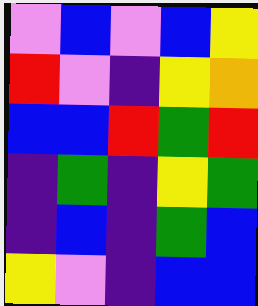[["violet", "blue", "violet", "blue", "yellow"], ["red", "violet", "indigo", "yellow", "orange"], ["blue", "blue", "red", "green", "red"], ["indigo", "green", "indigo", "yellow", "green"], ["indigo", "blue", "indigo", "green", "blue"], ["yellow", "violet", "indigo", "blue", "blue"]]